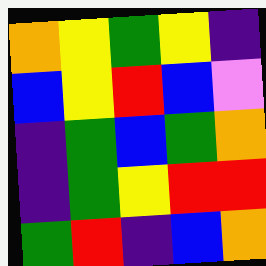[["orange", "yellow", "green", "yellow", "indigo"], ["blue", "yellow", "red", "blue", "violet"], ["indigo", "green", "blue", "green", "orange"], ["indigo", "green", "yellow", "red", "red"], ["green", "red", "indigo", "blue", "orange"]]